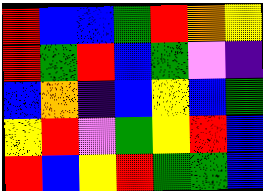[["red", "blue", "blue", "green", "red", "orange", "yellow"], ["red", "green", "red", "blue", "green", "violet", "indigo"], ["blue", "orange", "indigo", "blue", "yellow", "blue", "green"], ["yellow", "red", "violet", "green", "yellow", "red", "blue"], ["red", "blue", "yellow", "red", "green", "green", "blue"]]